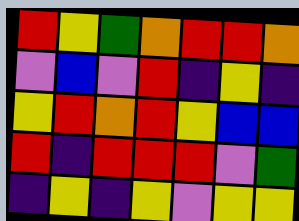[["red", "yellow", "green", "orange", "red", "red", "orange"], ["violet", "blue", "violet", "red", "indigo", "yellow", "indigo"], ["yellow", "red", "orange", "red", "yellow", "blue", "blue"], ["red", "indigo", "red", "red", "red", "violet", "green"], ["indigo", "yellow", "indigo", "yellow", "violet", "yellow", "yellow"]]